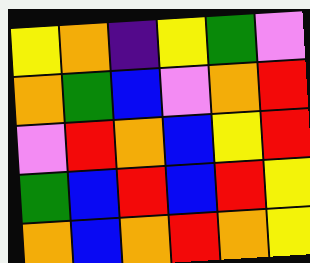[["yellow", "orange", "indigo", "yellow", "green", "violet"], ["orange", "green", "blue", "violet", "orange", "red"], ["violet", "red", "orange", "blue", "yellow", "red"], ["green", "blue", "red", "blue", "red", "yellow"], ["orange", "blue", "orange", "red", "orange", "yellow"]]